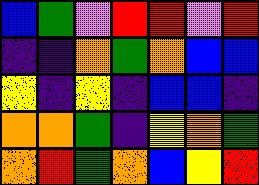[["blue", "green", "violet", "red", "red", "violet", "red"], ["indigo", "indigo", "orange", "green", "orange", "blue", "blue"], ["yellow", "indigo", "yellow", "indigo", "blue", "blue", "indigo"], ["orange", "orange", "green", "indigo", "yellow", "orange", "green"], ["orange", "red", "green", "orange", "blue", "yellow", "red"]]